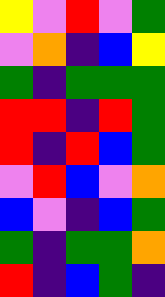[["yellow", "violet", "red", "violet", "green"], ["violet", "orange", "indigo", "blue", "yellow"], ["green", "indigo", "green", "green", "green"], ["red", "red", "indigo", "red", "green"], ["red", "indigo", "red", "blue", "green"], ["violet", "red", "blue", "violet", "orange"], ["blue", "violet", "indigo", "blue", "green"], ["green", "indigo", "green", "green", "orange"], ["red", "indigo", "blue", "green", "indigo"]]